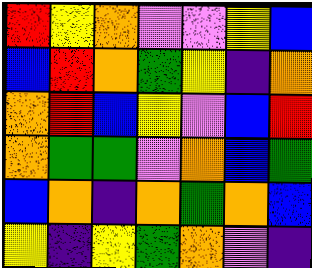[["red", "yellow", "orange", "violet", "violet", "yellow", "blue"], ["blue", "red", "orange", "green", "yellow", "indigo", "orange"], ["orange", "red", "blue", "yellow", "violet", "blue", "red"], ["orange", "green", "green", "violet", "orange", "blue", "green"], ["blue", "orange", "indigo", "orange", "green", "orange", "blue"], ["yellow", "indigo", "yellow", "green", "orange", "violet", "indigo"]]